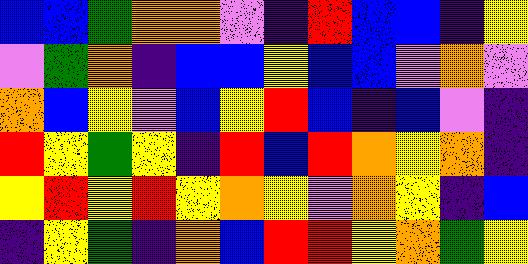[["blue", "blue", "green", "orange", "orange", "violet", "indigo", "red", "blue", "blue", "indigo", "yellow"], ["violet", "green", "orange", "indigo", "blue", "blue", "yellow", "blue", "blue", "violet", "orange", "violet"], ["orange", "blue", "yellow", "violet", "blue", "yellow", "red", "blue", "indigo", "blue", "violet", "indigo"], ["red", "yellow", "green", "yellow", "indigo", "red", "blue", "red", "orange", "yellow", "orange", "indigo"], ["yellow", "red", "yellow", "red", "yellow", "orange", "yellow", "violet", "orange", "yellow", "indigo", "blue"], ["indigo", "yellow", "green", "indigo", "orange", "blue", "red", "red", "yellow", "orange", "green", "yellow"]]